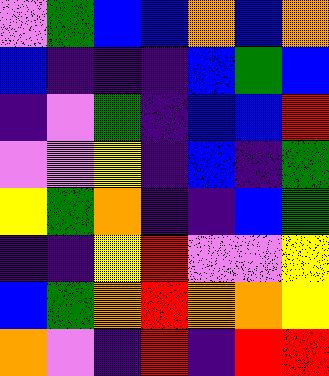[["violet", "green", "blue", "blue", "orange", "blue", "orange"], ["blue", "indigo", "indigo", "indigo", "blue", "green", "blue"], ["indigo", "violet", "green", "indigo", "blue", "blue", "red"], ["violet", "violet", "yellow", "indigo", "blue", "indigo", "green"], ["yellow", "green", "orange", "indigo", "indigo", "blue", "green"], ["indigo", "indigo", "yellow", "red", "violet", "violet", "yellow"], ["blue", "green", "orange", "red", "orange", "orange", "yellow"], ["orange", "violet", "indigo", "red", "indigo", "red", "red"]]